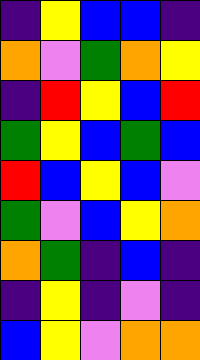[["indigo", "yellow", "blue", "blue", "indigo"], ["orange", "violet", "green", "orange", "yellow"], ["indigo", "red", "yellow", "blue", "red"], ["green", "yellow", "blue", "green", "blue"], ["red", "blue", "yellow", "blue", "violet"], ["green", "violet", "blue", "yellow", "orange"], ["orange", "green", "indigo", "blue", "indigo"], ["indigo", "yellow", "indigo", "violet", "indigo"], ["blue", "yellow", "violet", "orange", "orange"]]